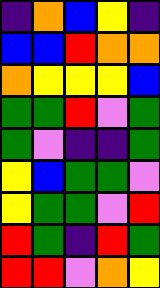[["indigo", "orange", "blue", "yellow", "indigo"], ["blue", "blue", "red", "orange", "orange"], ["orange", "yellow", "yellow", "yellow", "blue"], ["green", "green", "red", "violet", "green"], ["green", "violet", "indigo", "indigo", "green"], ["yellow", "blue", "green", "green", "violet"], ["yellow", "green", "green", "violet", "red"], ["red", "green", "indigo", "red", "green"], ["red", "red", "violet", "orange", "yellow"]]